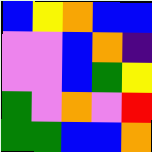[["blue", "yellow", "orange", "blue", "blue"], ["violet", "violet", "blue", "orange", "indigo"], ["violet", "violet", "blue", "green", "yellow"], ["green", "violet", "orange", "violet", "red"], ["green", "green", "blue", "blue", "orange"]]